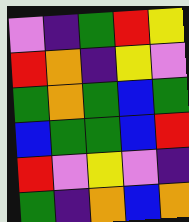[["violet", "indigo", "green", "red", "yellow"], ["red", "orange", "indigo", "yellow", "violet"], ["green", "orange", "green", "blue", "green"], ["blue", "green", "green", "blue", "red"], ["red", "violet", "yellow", "violet", "indigo"], ["green", "indigo", "orange", "blue", "orange"]]